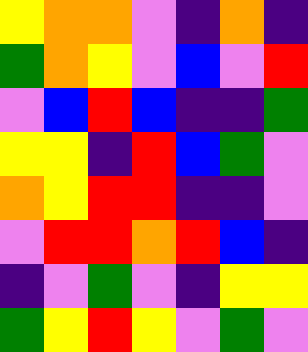[["yellow", "orange", "orange", "violet", "indigo", "orange", "indigo"], ["green", "orange", "yellow", "violet", "blue", "violet", "red"], ["violet", "blue", "red", "blue", "indigo", "indigo", "green"], ["yellow", "yellow", "indigo", "red", "blue", "green", "violet"], ["orange", "yellow", "red", "red", "indigo", "indigo", "violet"], ["violet", "red", "red", "orange", "red", "blue", "indigo"], ["indigo", "violet", "green", "violet", "indigo", "yellow", "yellow"], ["green", "yellow", "red", "yellow", "violet", "green", "violet"]]